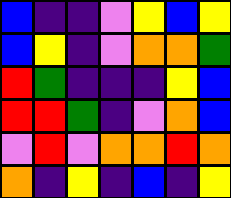[["blue", "indigo", "indigo", "violet", "yellow", "blue", "yellow"], ["blue", "yellow", "indigo", "violet", "orange", "orange", "green"], ["red", "green", "indigo", "indigo", "indigo", "yellow", "blue"], ["red", "red", "green", "indigo", "violet", "orange", "blue"], ["violet", "red", "violet", "orange", "orange", "red", "orange"], ["orange", "indigo", "yellow", "indigo", "blue", "indigo", "yellow"]]